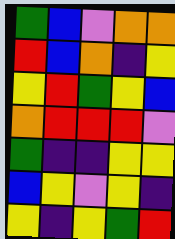[["green", "blue", "violet", "orange", "orange"], ["red", "blue", "orange", "indigo", "yellow"], ["yellow", "red", "green", "yellow", "blue"], ["orange", "red", "red", "red", "violet"], ["green", "indigo", "indigo", "yellow", "yellow"], ["blue", "yellow", "violet", "yellow", "indigo"], ["yellow", "indigo", "yellow", "green", "red"]]